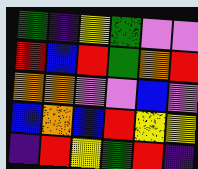[["green", "indigo", "yellow", "green", "violet", "violet"], ["red", "blue", "red", "green", "orange", "red"], ["orange", "orange", "violet", "violet", "blue", "violet"], ["blue", "orange", "blue", "red", "yellow", "yellow"], ["indigo", "red", "yellow", "green", "red", "indigo"]]